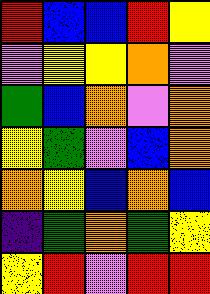[["red", "blue", "blue", "red", "yellow"], ["violet", "yellow", "yellow", "orange", "violet"], ["green", "blue", "orange", "violet", "orange"], ["yellow", "green", "violet", "blue", "orange"], ["orange", "yellow", "blue", "orange", "blue"], ["indigo", "green", "orange", "green", "yellow"], ["yellow", "red", "violet", "red", "red"]]